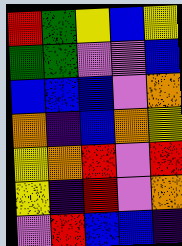[["red", "green", "yellow", "blue", "yellow"], ["green", "green", "violet", "violet", "blue"], ["blue", "blue", "blue", "violet", "orange"], ["orange", "indigo", "blue", "orange", "yellow"], ["yellow", "orange", "red", "violet", "red"], ["yellow", "indigo", "red", "violet", "orange"], ["violet", "red", "blue", "blue", "indigo"]]